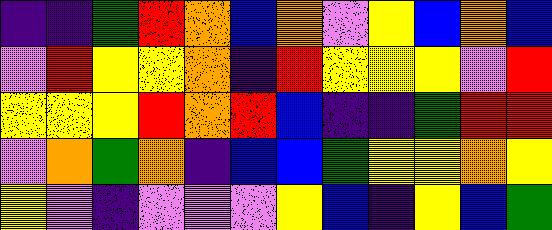[["indigo", "indigo", "green", "red", "orange", "blue", "orange", "violet", "yellow", "blue", "orange", "blue"], ["violet", "red", "yellow", "yellow", "orange", "indigo", "red", "yellow", "yellow", "yellow", "violet", "red"], ["yellow", "yellow", "yellow", "red", "orange", "red", "blue", "indigo", "indigo", "green", "red", "red"], ["violet", "orange", "green", "orange", "indigo", "blue", "blue", "green", "yellow", "yellow", "orange", "yellow"], ["yellow", "violet", "indigo", "violet", "violet", "violet", "yellow", "blue", "indigo", "yellow", "blue", "green"]]